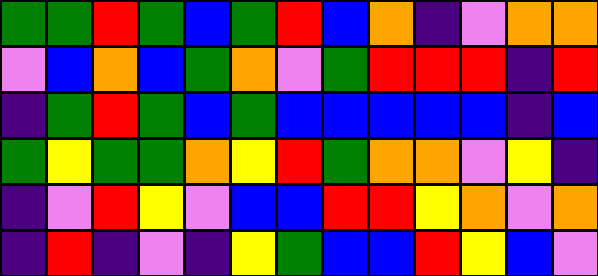[["green", "green", "red", "green", "blue", "green", "red", "blue", "orange", "indigo", "violet", "orange", "orange"], ["violet", "blue", "orange", "blue", "green", "orange", "violet", "green", "red", "red", "red", "indigo", "red"], ["indigo", "green", "red", "green", "blue", "green", "blue", "blue", "blue", "blue", "blue", "indigo", "blue"], ["green", "yellow", "green", "green", "orange", "yellow", "red", "green", "orange", "orange", "violet", "yellow", "indigo"], ["indigo", "violet", "red", "yellow", "violet", "blue", "blue", "red", "red", "yellow", "orange", "violet", "orange"], ["indigo", "red", "indigo", "violet", "indigo", "yellow", "green", "blue", "blue", "red", "yellow", "blue", "violet"]]